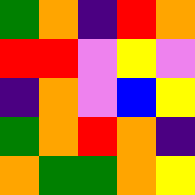[["green", "orange", "indigo", "red", "orange"], ["red", "red", "violet", "yellow", "violet"], ["indigo", "orange", "violet", "blue", "yellow"], ["green", "orange", "red", "orange", "indigo"], ["orange", "green", "green", "orange", "yellow"]]